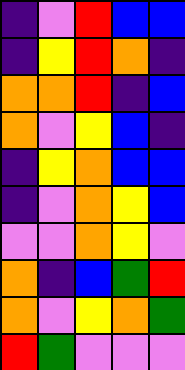[["indigo", "violet", "red", "blue", "blue"], ["indigo", "yellow", "red", "orange", "indigo"], ["orange", "orange", "red", "indigo", "blue"], ["orange", "violet", "yellow", "blue", "indigo"], ["indigo", "yellow", "orange", "blue", "blue"], ["indigo", "violet", "orange", "yellow", "blue"], ["violet", "violet", "orange", "yellow", "violet"], ["orange", "indigo", "blue", "green", "red"], ["orange", "violet", "yellow", "orange", "green"], ["red", "green", "violet", "violet", "violet"]]